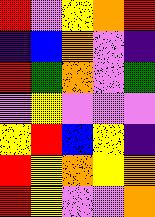[["red", "violet", "yellow", "orange", "red"], ["indigo", "blue", "orange", "violet", "indigo"], ["red", "green", "orange", "violet", "green"], ["violet", "yellow", "violet", "violet", "violet"], ["yellow", "red", "blue", "yellow", "indigo"], ["red", "yellow", "orange", "yellow", "orange"], ["red", "yellow", "violet", "violet", "orange"]]